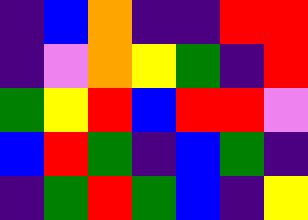[["indigo", "blue", "orange", "indigo", "indigo", "red", "red"], ["indigo", "violet", "orange", "yellow", "green", "indigo", "red"], ["green", "yellow", "red", "blue", "red", "red", "violet"], ["blue", "red", "green", "indigo", "blue", "green", "indigo"], ["indigo", "green", "red", "green", "blue", "indigo", "yellow"]]